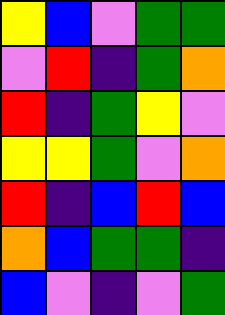[["yellow", "blue", "violet", "green", "green"], ["violet", "red", "indigo", "green", "orange"], ["red", "indigo", "green", "yellow", "violet"], ["yellow", "yellow", "green", "violet", "orange"], ["red", "indigo", "blue", "red", "blue"], ["orange", "blue", "green", "green", "indigo"], ["blue", "violet", "indigo", "violet", "green"]]